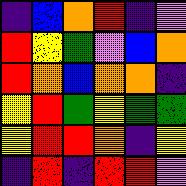[["indigo", "blue", "orange", "red", "indigo", "violet"], ["red", "yellow", "green", "violet", "blue", "orange"], ["red", "orange", "blue", "orange", "orange", "indigo"], ["yellow", "red", "green", "yellow", "green", "green"], ["yellow", "red", "red", "orange", "indigo", "yellow"], ["indigo", "red", "indigo", "red", "red", "violet"]]